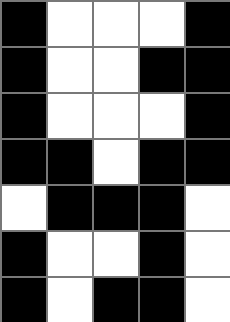[["black", "white", "white", "white", "black"], ["black", "white", "white", "black", "black"], ["black", "white", "white", "white", "black"], ["black", "black", "white", "black", "black"], ["white", "black", "black", "black", "white"], ["black", "white", "white", "black", "white"], ["black", "white", "black", "black", "white"]]